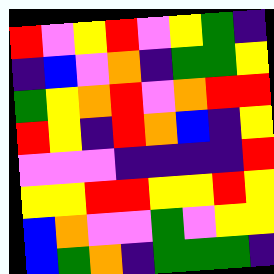[["red", "violet", "yellow", "red", "violet", "yellow", "green", "indigo"], ["indigo", "blue", "violet", "orange", "indigo", "green", "green", "yellow"], ["green", "yellow", "orange", "red", "violet", "orange", "red", "red"], ["red", "yellow", "indigo", "red", "orange", "blue", "indigo", "yellow"], ["violet", "violet", "violet", "indigo", "indigo", "indigo", "indigo", "red"], ["yellow", "yellow", "red", "red", "yellow", "yellow", "red", "yellow"], ["blue", "orange", "violet", "violet", "green", "violet", "yellow", "yellow"], ["blue", "green", "orange", "indigo", "green", "green", "green", "indigo"]]